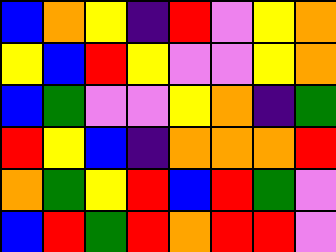[["blue", "orange", "yellow", "indigo", "red", "violet", "yellow", "orange"], ["yellow", "blue", "red", "yellow", "violet", "violet", "yellow", "orange"], ["blue", "green", "violet", "violet", "yellow", "orange", "indigo", "green"], ["red", "yellow", "blue", "indigo", "orange", "orange", "orange", "red"], ["orange", "green", "yellow", "red", "blue", "red", "green", "violet"], ["blue", "red", "green", "red", "orange", "red", "red", "violet"]]